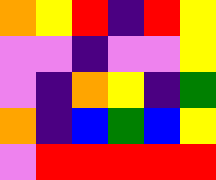[["orange", "yellow", "red", "indigo", "red", "yellow"], ["violet", "violet", "indigo", "violet", "violet", "yellow"], ["violet", "indigo", "orange", "yellow", "indigo", "green"], ["orange", "indigo", "blue", "green", "blue", "yellow"], ["violet", "red", "red", "red", "red", "red"]]